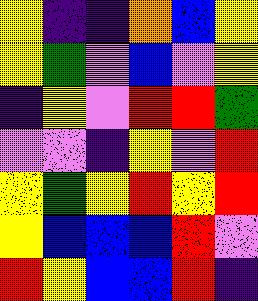[["yellow", "indigo", "indigo", "orange", "blue", "yellow"], ["yellow", "green", "violet", "blue", "violet", "yellow"], ["indigo", "yellow", "violet", "red", "red", "green"], ["violet", "violet", "indigo", "yellow", "violet", "red"], ["yellow", "green", "yellow", "red", "yellow", "red"], ["yellow", "blue", "blue", "blue", "red", "violet"], ["red", "yellow", "blue", "blue", "red", "indigo"]]